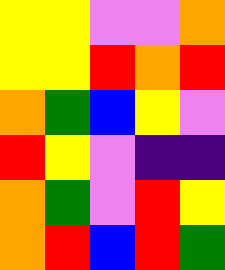[["yellow", "yellow", "violet", "violet", "orange"], ["yellow", "yellow", "red", "orange", "red"], ["orange", "green", "blue", "yellow", "violet"], ["red", "yellow", "violet", "indigo", "indigo"], ["orange", "green", "violet", "red", "yellow"], ["orange", "red", "blue", "red", "green"]]